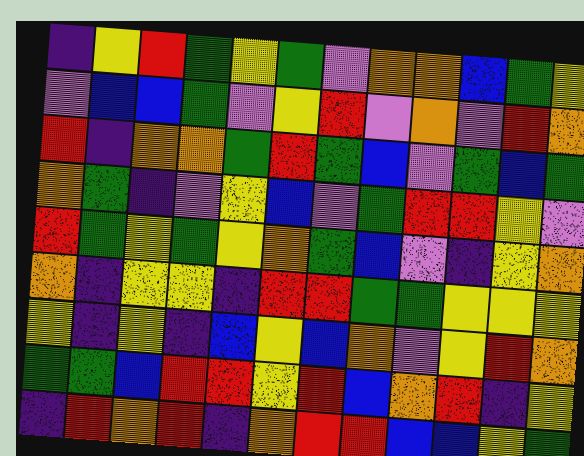[["indigo", "yellow", "red", "green", "yellow", "green", "violet", "orange", "orange", "blue", "green", "yellow"], ["violet", "blue", "blue", "green", "violet", "yellow", "red", "violet", "orange", "violet", "red", "orange"], ["red", "indigo", "orange", "orange", "green", "red", "green", "blue", "violet", "green", "blue", "green"], ["orange", "green", "indigo", "violet", "yellow", "blue", "violet", "green", "red", "red", "yellow", "violet"], ["red", "green", "yellow", "green", "yellow", "orange", "green", "blue", "violet", "indigo", "yellow", "orange"], ["orange", "indigo", "yellow", "yellow", "indigo", "red", "red", "green", "green", "yellow", "yellow", "yellow"], ["yellow", "indigo", "yellow", "indigo", "blue", "yellow", "blue", "orange", "violet", "yellow", "red", "orange"], ["green", "green", "blue", "red", "red", "yellow", "red", "blue", "orange", "red", "indigo", "yellow"], ["indigo", "red", "orange", "red", "indigo", "orange", "red", "red", "blue", "blue", "yellow", "green"]]